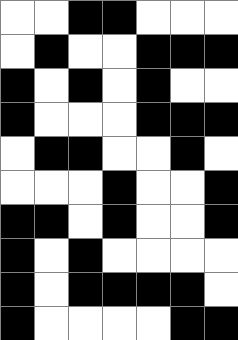[["white", "white", "black", "black", "white", "white", "white"], ["white", "black", "white", "white", "black", "black", "black"], ["black", "white", "black", "white", "black", "white", "white"], ["black", "white", "white", "white", "black", "black", "black"], ["white", "black", "black", "white", "white", "black", "white"], ["white", "white", "white", "black", "white", "white", "black"], ["black", "black", "white", "black", "white", "white", "black"], ["black", "white", "black", "white", "white", "white", "white"], ["black", "white", "black", "black", "black", "black", "white"], ["black", "white", "white", "white", "white", "black", "black"]]